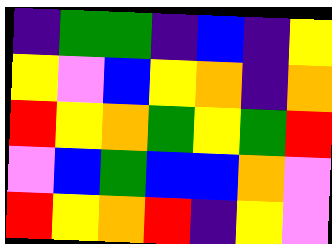[["indigo", "green", "green", "indigo", "blue", "indigo", "yellow"], ["yellow", "violet", "blue", "yellow", "orange", "indigo", "orange"], ["red", "yellow", "orange", "green", "yellow", "green", "red"], ["violet", "blue", "green", "blue", "blue", "orange", "violet"], ["red", "yellow", "orange", "red", "indigo", "yellow", "violet"]]